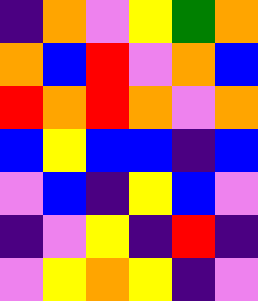[["indigo", "orange", "violet", "yellow", "green", "orange"], ["orange", "blue", "red", "violet", "orange", "blue"], ["red", "orange", "red", "orange", "violet", "orange"], ["blue", "yellow", "blue", "blue", "indigo", "blue"], ["violet", "blue", "indigo", "yellow", "blue", "violet"], ["indigo", "violet", "yellow", "indigo", "red", "indigo"], ["violet", "yellow", "orange", "yellow", "indigo", "violet"]]